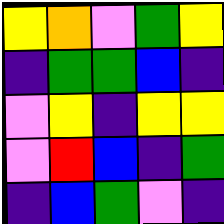[["yellow", "orange", "violet", "green", "yellow"], ["indigo", "green", "green", "blue", "indigo"], ["violet", "yellow", "indigo", "yellow", "yellow"], ["violet", "red", "blue", "indigo", "green"], ["indigo", "blue", "green", "violet", "indigo"]]